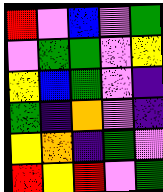[["red", "violet", "blue", "violet", "green"], ["violet", "green", "green", "violet", "yellow"], ["yellow", "blue", "green", "violet", "indigo"], ["green", "indigo", "orange", "violet", "indigo"], ["yellow", "orange", "indigo", "green", "violet"], ["red", "yellow", "red", "violet", "green"]]